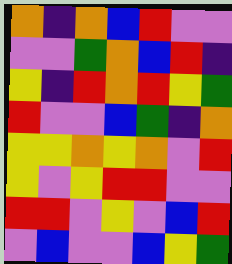[["orange", "indigo", "orange", "blue", "red", "violet", "violet"], ["violet", "violet", "green", "orange", "blue", "red", "indigo"], ["yellow", "indigo", "red", "orange", "red", "yellow", "green"], ["red", "violet", "violet", "blue", "green", "indigo", "orange"], ["yellow", "yellow", "orange", "yellow", "orange", "violet", "red"], ["yellow", "violet", "yellow", "red", "red", "violet", "violet"], ["red", "red", "violet", "yellow", "violet", "blue", "red"], ["violet", "blue", "violet", "violet", "blue", "yellow", "green"]]